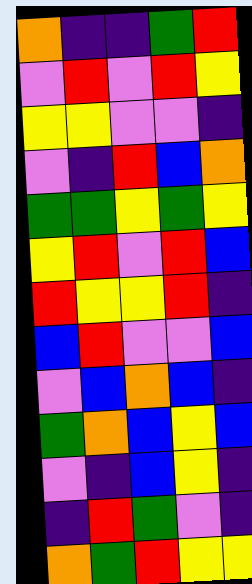[["orange", "indigo", "indigo", "green", "red"], ["violet", "red", "violet", "red", "yellow"], ["yellow", "yellow", "violet", "violet", "indigo"], ["violet", "indigo", "red", "blue", "orange"], ["green", "green", "yellow", "green", "yellow"], ["yellow", "red", "violet", "red", "blue"], ["red", "yellow", "yellow", "red", "indigo"], ["blue", "red", "violet", "violet", "blue"], ["violet", "blue", "orange", "blue", "indigo"], ["green", "orange", "blue", "yellow", "blue"], ["violet", "indigo", "blue", "yellow", "indigo"], ["indigo", "red", "green", "violet", "indigo"], ["orange", "green", "red", "yellow", "yellow"]]